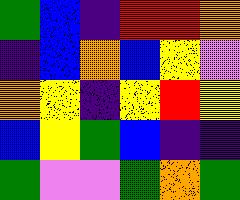[["green", "blue", "indigo", "red", "red", "orange"], ["indigo", "blue", "orange", "blue", "yellow", "violet"], ["orange", "yellow", "indigo", "yellow", "red", "yellow"], ["blue", "yellow", "green", "blue", "indigo", "indigo"], ["green", "violet", "violet", "green", "orange", "green"]]